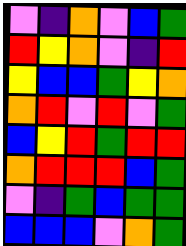[["violet", "indigo", "orange", "violet", "blue", "green"], ["red", "yellow", "orange", "violet", "indigo", "red"], ["yellow", "blue", "blue", "green", "yellow", "orange"], ["orange", "red", "violet", "red", "violet", "green"], ["blue", "yellow", "red", "green", "red", "red"], ["orange", "red", "red", "red", "blue", "green"], ["violet", "indigo", "green", "blue", "green", "green"], ["blue", "blue", "blue", "violet", "orange", "green"]]